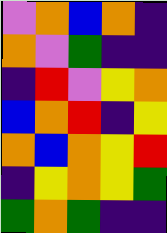[["violet", "orange", "blue", "orange", "indigo"], ["orange", "violet", "green", "indigo", "indigo"], ["indigo", "red", "violet", "yellow", "orange"], ["blue", "orange", "red", "indigo", "yellow"], ["orange", "blue", "orange", "yellow", "red"], ["indigo", "yellow", "orange", "yellow", "green"], ["green", "orange", "green", "indigo", "indigo"]]